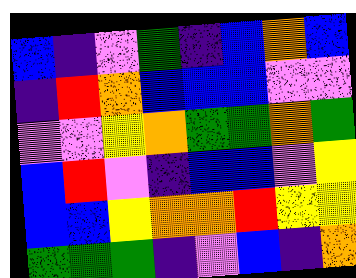[["blue", "indigo", "violet", "green", "indigo", "blue", "orange", "blue"], ["indigo", "red", "orange", "blue", "blue", "blue", "violet", "violet"], ["violet", "violet", "yellow", "orange", "green", "green", "orange", "green"], ["blue", "red", "violet", "indigo", "blue", "blue", "violet", "yellow"], ["blue", "blue", "yellow", "orange", "orange", "red", "yellow", "yellow"], ["green", "green", "green", "indigo", "violet", "blue", "indigo", "orange"]]